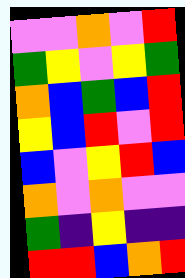[["violet", "violet", "orange", "violet", "red"], ["green", "yellow", "violet", "yellow", "green"], ["orange", "blue", "green", "blue", "red"], ["yellow", "blue", "red", "violet", "red"], ["blue", "violet", "yellow", "red", "blue"], ["orange", "violet", "orange", "violet", "violet"], ["green", "indigo", "yellow", "indigo", "indigo"], ["red", "red", "blue", "orange", "red"]]